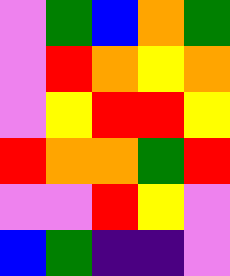[["violet", "green", "blue", "orange", "green"], ["violet", "red", "orange", "yellow", "orange"], ["violet", "yellow", "red", "red", "yellow"], ["red", "orange", "orange", "green", "red"], ["violet", "violet", "red", "yellow", "violet"], ["blue", "green", "indigo", "indigo", "violet"]]